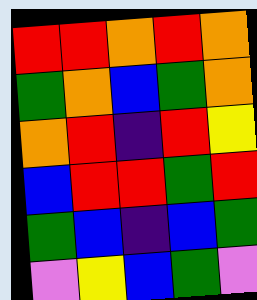[["red", "red", "orange", "red", "orange"], ["green", "orange", "blue", "green", "orange"], ["orange", "red", "indigo", "red", "yellow"], ["blue", "red", "red", "green", "red"], ["green", "blue", "indigo", "blue", "green"], ["violet", "yellow", "blue", "green", "violet"]]